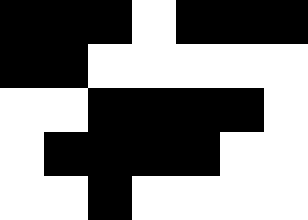[["black", "black", "black", "white", "black", "black", "black"], ["black", "black", "white", "white", "white", "white", "white"], ["white", "white", "black", "black", "black", "black", "white"], ["white", "black", "black", "black", "black", "white", "white"], ["white", "white", "black", "white", "white", "white", "white"]]